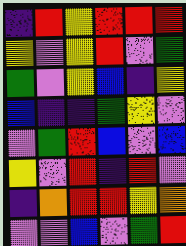[["indigo", "red", "yellow", "red", "red", "red"], ["yellow", "violet", "yellow", "red", "violet", "green"], ["green", "violet", "yellow", "blue", "indigo", "yellow"], ["blue", "indigo", "indigo", "green", "yellow", "violet"], ["violet", "green", "red", "blue", "violet", "blue"], ["yellow", "violet", "red", "indigo", "red", "violet"], ["indigo", "orange", "red", "red", "yellow", "orange"], ["violet", "violet", "blue", "violet", "green", "red"]]